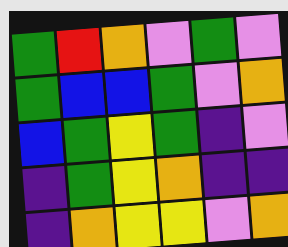[["green", "red", "orange", "violet", "green", "violet"], ["green", "blue", "blue", "green", "violet", "orange"], ["blue", "green", "yellow", "green", "indigo", "violet"], ["indigo", "green", "yellow", "orange", "indigo", "indigo"], ["indigo", "orange", "yellow", "yellow", "violet", "orange"]]